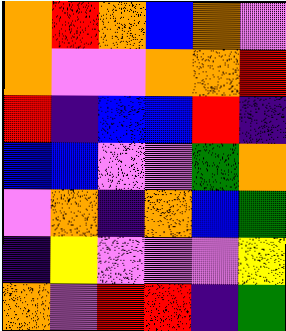[["orange", "red", "orange", "blue", "orange", "violet"], ["orange", "violet", "violet", "orange", "orange", "red"], ["red", "indigo", "blue", "blue", "red", "indigo"], ["blue", "blue", "violet", "violet", "green", "orange"], ["violet", "orange", "indigo", "orange", "blue", "green"], ["indigo", "yellow", "violet", "violet", "violet", "yellow"], ["orange", "violet", "red", "red", "indigo", "green"]]